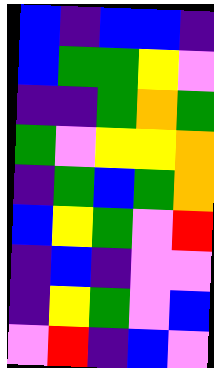[["blue", "indigo", "blue", "blue", "indigo"], ["blue", "green", "green", "yellow", "violet"], ["indigo", "indigo", "green", "orange", "green"], ["green", "violet", "yellow", "yellow", "orange"], ["indigo", "green", "blue", "green", "orange"], ["blue", "yellow", "green", "violet", "red"], ["indigo", "blue", "indigo", "violet", "violet"], ["indigo", "yellow", "green", "violet", "blue"], ["violet", "red", "indigo", "blue", "violet"]]